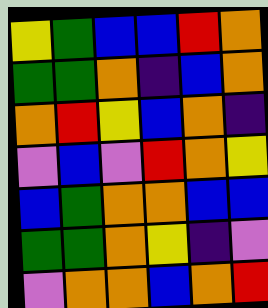[["yellow", "green", "blue", "blue", "red", "orange"], ["green", "green", "orange", "indigo", "blue", "orange"], ["orange", "red", "yellow", "blue", "orange", "indigo"], ["violet", "blue", "violet", "red", "orange", "yellow"], ["blue", "green", "orange", "orange", "blue", "blue"], ["green", "green", "orange", "yellow", "indigo", "violet"], ["violet", "orange", "orange", "blue", "orange", "red"]]